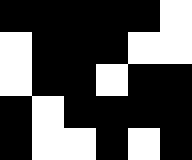[["black", "black", "black", "black", "black", "white"], ["white", "black", "black", "black", "white", "white"], ["white", "black", "black", "white", "black", "black"], ["black", "white", "black", "black", "black", "black"], ["black", "white", "white", "black", "white", "black"]]